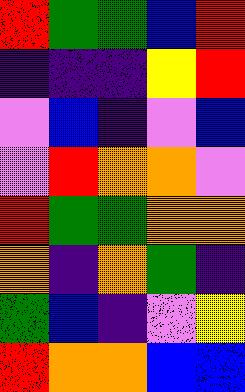[["red", "green", "green", "blue", "red"], ["indigo", "indigo", "indigo", "yellow", "red"], ["violet", "blue", "indigo", "violet", "blue"], ["violet", "red", "orange", "orange", "violet"], ["red", "green", "green", "orange", "orange"], ["orange", "indigo", "orange", "green", "indigo"], ["green", "blue", "indigo", "violet", "yellow"], ["red", "orange", "orange", "blue", "blue"]]